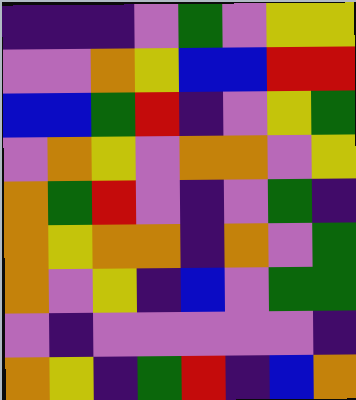[["indigo", "indigo", "indigo", "violet", "green", "violet", "yellow", "yellow"], ["violet", "violet", "orange", "yellow", "blue", "blue", "red", "red"], ["blue", "blue", "green", "red", "indigo", "violet", "yellow", "green"], ["violet", "orange", "yellow", "violet", "orange", "orange", "violet", "yellow"], ["orange", "green", "red", "violet", "indigo", "violet", "green", "indigo"], ["orange", "yellow", "orange", "orange", "indigo", "orange", "violet", "green"], ["orange", "violet", "yellow", "indigo", "blue", "violet", "green", "green"], ["violet", "indigo", "violet", "violet", "violet", "violet", "violet", "indigo"], ["orange", "yellow", "indigo", "green", "red", "indigo", "blue", "orange"]]